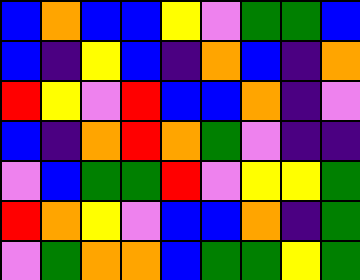[["blue", "orange", "blue", "blue", "yellow", "violet", "green", "green", "blue"], ["blue", "indigo", "yellow", "blue", "indigo", "orange", "blue", "indigo", "orange"], ["red", "yellow", "violet", "red", "blue", "blue", "orange", "indigo", "violet"], ["blue", "indigo", "orange", "red", "orange", "green", "violet", "indigo", "indigo"], ["violet", "blue", "green", "green", "red", "violet", "yellow", "yellow", "green"], ["red", "orange", "yellow", "violet", "blue", "blue", "orange", "indigo", "green"], ["violet", "green", "orange", "orange", "blue", "green", "green", "yellow", "green"]]